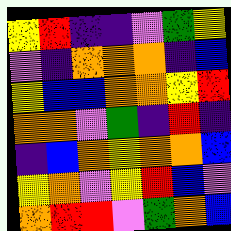[["yellow", "red", "indigo", "indigo", "violet", "green", "yellow"], ["violet", "indigo", "orange", "orange", "orange", "indigo", "blue"], ["yellow", "blue", "blue", "orange", "orange", "yellow", "red"], ["orange", "orange", "violet", "green", "indigo", "red", "indigo"], ["indigo", "blue", "orange", "yellow", "orange", "orange", "blue"], ["yellow", "orange", "violet", "yellow", "red", "blue", "violet"], ["orange", "red", "red", "violet", "green", "orange", "blue"]]